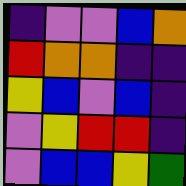[["indigo", "violet", "violet", "blue", "orange"], ["red", "orange", "orange", "indigo", "indigo"], ["yellow", "blue", "violet", "blue", "indigo"], ["violet", "yellow", "red", "red", "indigo"], ["violet", "blue", "blue", "yellow", "green"]]